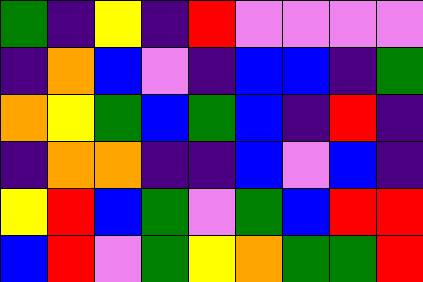[["green", "indigo", "yellow", "indigo", "red", "violet", "violet", "violet", "violet"], ["indigo", "orange", "blue", "violet", "indigo", "blue", "blue", "indigo", "green"], ["orange", "yellow", "green", "blue", "green", "blue", "indigo", "red", "indigo"], ["indigo", "orange", "orange", "indigo", "indigo", "blue", "violet", "blue", "indigo"], ["yellow", "red", "blue", "green", "violet", "green", "blue", "red", "red"], ["blue", "red", "violet", "green", "yellow", "orange", "green", "green", "red"]]